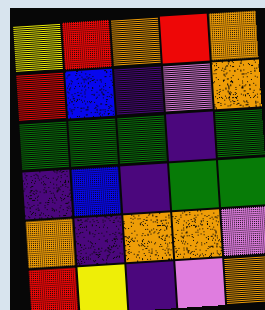[["yellow", "red", "orange", "red", "orange"], ["red", "blue", "indigo", "violet", "orange"], ["green", "green", "green", "indigo", "green"], ["indigo", "blue", "indigo", "green", "green"], ["orange", "indigo", "orange", "orange", "violet"], ["red", "yellow", "indigo", "violet", "orange"]]